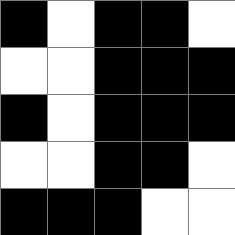[["black", "white", "black", "black", "white"], ["white", "white", "black", "black", "black"], ["black", "white", "black", "black", "black"], ["white", "white", "black", "black", "white"], ["black", "black", "black", "white", "white"]]